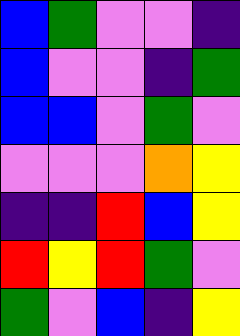[["blue", "green", "violet", "violet", "indigo"], ["blue", "violet", "violet", "indigo", "green"], ["blue", "blue", "violet", "green", "violet"], ["violet", "violet", "violet", "orange", "yellow"], ["indigo", "indigo", "red", "blue", "yellow"], ["red", "yellow", "red", "green", "violet"], ["green", "violet", "blue", "indigo", "yellow"]]